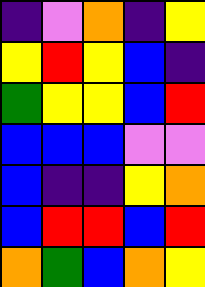[["indigo", "violet", "orange", "indigo", "yellow"], ["yellow", "red", "yellow", "blue", "indigo"], ["green", "yellow", "yellow", "blue", "red"], ["blue", "blue", "blue", "violet", "violet"], ["blue", "indigo", "indigo", "yellow", "orange"], ["blue", "red", "red", "blue", "red"], ["orange", "green", "blue", "orange", "yellow"]]